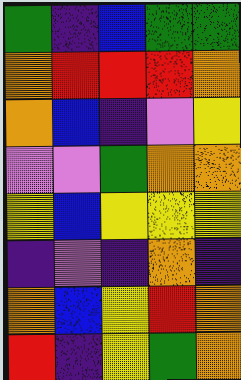[["green", "indigo", "blue", "green", "green"], ["orange", "red", "red", "red", "orange"], ["orange", "blue", "indigo", "violet", "yellow"], ["violet", "violet", "green", "orange", "orange"], ["yellow", "blue", "yellow", "yellow", "yellow"], ["indigo", "violet", "indigo", "orange", "indigo"], ["orange", "blue", "yellow", "red", "orange"], ["red", "indigo", "yellow", "green", "orange"]]